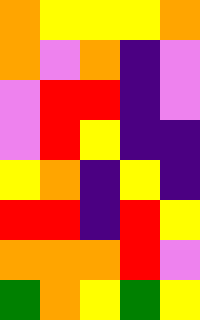[["orange", "yellow", "yellow", "yellow", "orange"], ["orange", "violet", "orange", "indigo", "violet"], ["violet", "red", "red", "indigo", "violet"], ["violet", "red", "yellow", "indigo", "indigo"], ["yellow", "orange", "indigo", "yellow", "indigo"], ["red", "red", "indigo", "red", "yellow"], ["orange", "orange", "orange", "red", "violet"], ["green", "orange", "yellow", "green", "yellow"]]